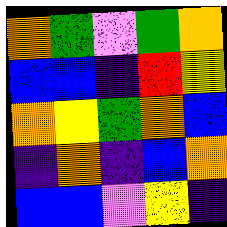[["orange", "green", "violet", "green", "orange"], ["blue", "blue", "indigo", "red", "yellow"], ["orange", "yellow", "green", "orange", "blue"], ["indigo", "orange", "indigo", "blue", "orange"], ["blue", "blue", "violet", "yellow", "indigo"]]